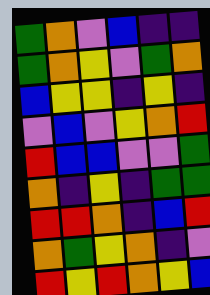[["green", "orange", "violet", "blue", "indigo", "indigo"], ["green", "orange", "yellow", "violet", "green", "orange"], ["blue", "yellow", "yellow", "indigo", "yellow", "indigo"], ["violet", "blue", "violet", "yellow", "orange", "red"], ["red", "blue", "blue", "violet", "violet", "green"], ["orange", "indigo", "yellow", "indigo", "green", "green"], ["red", "red", "orange", "indigo", "blue", "red"], ["orange", "green", "yellow", "orange", "indigo", "violet"], ["red", "yellow", "red", "orange", "yellow", "blue"]]